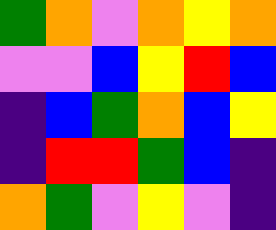[["green", "orange", "violet", "orange", "yellow", "orange"], ["violet", "violet", "blue", "yellow", "red", "blue"], ["indigo", "blue", "green", "orange", "blue", "yellow"], ["indigo", "red", "red", "green", "blue", "indigo"], ["orange", "green", "violet", "yellow", "violet", "indigo"]]